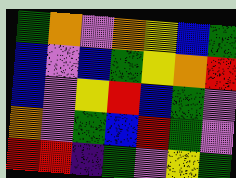[["green", "orange", "violet", "orange", "yellow", "blue", "green"], ["blue", "violet", "blue", "green", "yellow", "orange", "red"], ["blue", "violet", "yellow", "red", "blue", "green", "violet"], ["orange", "violet", "green", "blue", "red", "green", "violet"], ["red", "red", "indigo", "green", "violet", "yellow", "green"]]